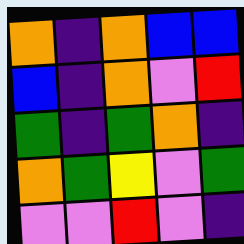[["orange", "indigo", "orange", "blue", "blue"], ["blue", "indigo", "orange", "violet", "red"], ["green", "indigo", "green", "orange", "indigo"], ["orange", "green", "yellow", "violet", "green"], ["violet", "violet", "red", "violet", "indigo"]]